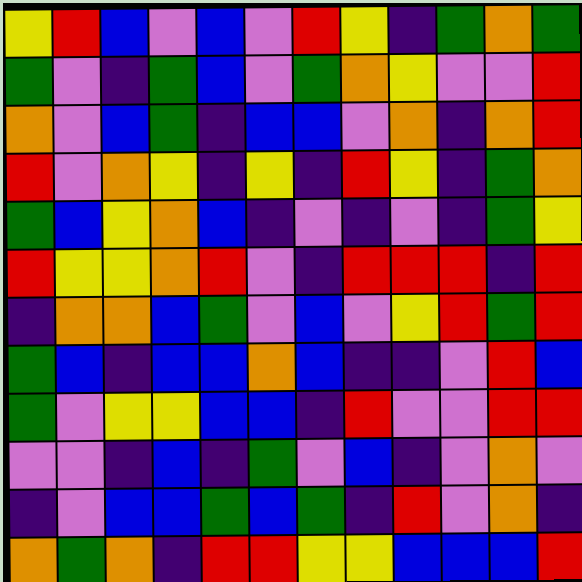[["yellow", "red", "blue", "violet", "blue", "violet", "red", "yellow", "indigo", "green", "orange", "green"], ["green", "violet", "indigo", "green", "blue", "violet", "green", "orange", "yellow", "violet", "violet", "red"], ["orange", "violet", "blue", "green", "indigo", "blue", "blue", "violet", "orange", "indigo", "orange", "red"], ["red", "violet", "orange", "yellow", "indigo", "yellow", "indigo", "red", "yellow", "indigo", "green", "orange"], ["green", "blue", "yellow", "orange", "blue", "indigo", "violet", "indigo", "violet", "indigo", "green", "yellow"], ["red", "yellow", "yellow", "orange", "red", "violet", "indigo", "red", "red", "red", "indigo", "red"], ["indigo", "orange", "orange", "blue", "green", "violet", "blue", "violet", "yellow", "red", "green", "red"], ["green", "blue", "indigo", "blue", "blue", "orange", "blue", "indigo", "indigo", "violet", "red", "blue"], ["green", "violet", "yellow", "yellow", "blue", "blue", "indigo", "red", "violet", "violet", "red", "red"], ["violet", "violet", "indigo", "blue", "indigo", "green", "violet", "blue", "indigo", "violet", "orange", "violet"], ["indigo", "violet", "blue", "blue", "green", "blue", "green", "indigo", "red", "violet", "orange", "indigo"], ["orange", "green", "orange", "indigo", "red", "red", "yellow", "yellow", "blue", "blue", "blue", "red"]]